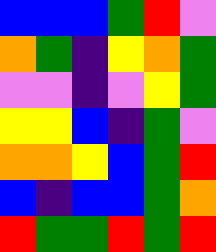[["blue", "blue", "blue", "green", "red", "violet"], ["orange", "green", "indigo", "yellow", "orange", "green"], ["violet", "violet", "indigo", "violet", "yellow", "green"], ["yellow", "yellow", "blue", "indigo", "green", "violet"], ["orange", "orange", "yellow", "blue", "green", "red"], ["blue", "indigo", "blue", "blue", "green", "orange"], ["red", "green", "green", "red", "green", "red"]]